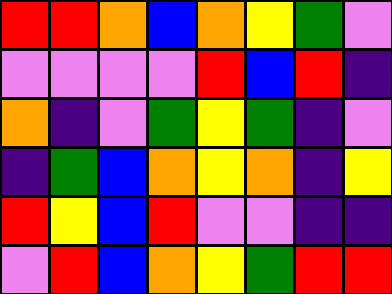[["red", "red", "orange", "blue", "orange", "yellow", "green", "violet"], ["violet", "violet", "violet", "violet", "red", "blue", "red", "indigo"], ["orange", "indigo", "violet", "green", "yellow", "green", "indigo", "violet"], ["indigo", "green", "blue", "orange", "yellow", "orange", "indigo", "yellow"], ["red", "yellow", "blue", "red", "violet", "violet", "indigo", "indigo"], ["violet", "red", "blue", "orange", "yellow", "green", "red", "red"]]